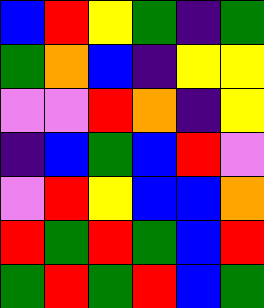[["blue", "red", "yellow", "green", "indigo", "green"], ["green", "orange", "blue", "indigo", "yellow", "yellow"], ["violet", "violet", "red", "orange", "indigo", "yellow"], ["indigo", "blue", "green", "blue", "red", "violet"], ["violet", "red", "yellow", "blue", "blue", "orange"], ["red", "green", "red", "green", "blue", "red"], ["green", "red", "green", "red", "blue", "green"]]